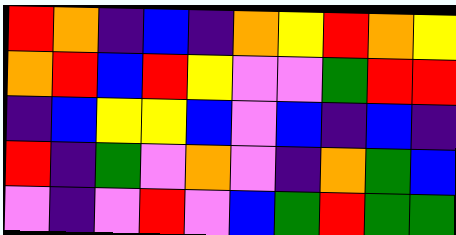[["red", "orange", "indigo", "blue", "indigo", "orange", "yellow", "red", "orange", "yellow"], ["orange", "red", "blue", "red", "yellow", "violet", "violet", "green", "red", "red"], ["indigo", "blue", "yellow", "yellow", "blue", "violet", "blue", "indigo", "blue", "indigo"], ["red", "indigo", "green", "violet", "orange", "violet", "indigo", "orange", "green", "blue"], ["violet", "indigo", "violet", "red", "violet", "blue", "green", "red", "green", "green"]]